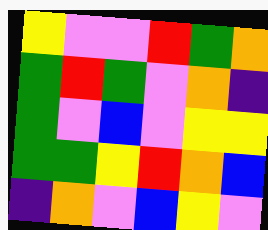[["yellow", "violet", "violet", "red", "green", "orange"], ["green", "red", "green", "violet", "orange", "indigo"], ["green", "violet", "blue", "violet", "yellow", "yellow"], ["green", "green", "yellow", "red", "orange", "blue"], ["indigo", "orange", "violet", "blue", "yellow", "violet"]]